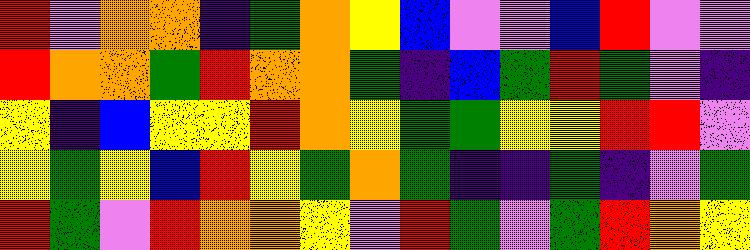[["red", "violet", "orange", "orange", "indigo", "green", "orange", "yellow", "blue", "violet", "violet", "blue", "red", "violet", "violet"], ["red", "orange", "orange", "green", "red", "orange", "orange", "green", "indigo", "blue", "green", "red", "green", "violet", "indigo"], ["yellow", "indigo", "blue", "yellow", "yellow", "red", "orange", "yellow", "green", "green", "yellow", "yellow", "red", "red", "violet"], ["yellow", "green", "yellow", "blue", "red", "yellow", "green", "orange", "green", "indigo", "indigo", "green", "indigo", "violet", "green"], ["red", "green", "violet", "red", "orange", "orange", "yellow", "violet", "red", "green", "violet", "green", "red", "orange", "yellow"]]